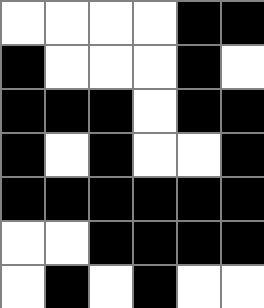[["white", "white", "white", "white", "black", "black"], ["black", "white", "white", "white", "black", "white"], ["black", "black", "black", "white", "black", "black"], ["black", "white", "black", "white", "white", "black"], ["black", "black", "black", "black", "black", "black"], ["white", "white", "black", "black", "black", "black"], ["white", "black", "white", "black", "white", "white"]]